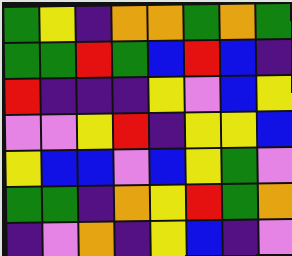[["green", "yellow", "indigo", "orange", "orange", "green", "orange", "green"], ["green", "green", "red", "green", "blue", "red", "blue", "indigo"], ["red", "indigo", "indigo", "indigo", "yellow", "violet", "blue", "yellow"], ["violet", "violet", "yellow", "red", "indigo", "yellow", "yellow", "blue"], ["yellow", "blue", "blue", "violet", "blue", "yellow", "green", "violet"], ["green", "green", "indigo", "orange", "yellow", "red", "green", "orange"], ["indigo", "violet", "orange", "indigo", "yellow", "blue", "indigo", "violet"]]